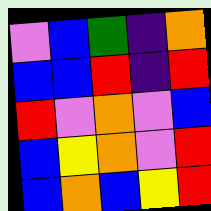[["violet", "blue", "green", "indigo", "orange"], ["blue", "blue", "red", "indigo", "red"], ["red", "violet", "orange", "violet", "blue"], ["blue", "yellow", "orange", "violet", "red"], ["blue", "orange", "blue", "yellow", "red"]]